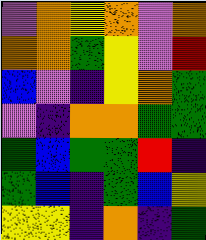[["violet", "orange", "yellow", "orange", "violet", "orange"], ["orange", "orange", "green", "yellow", "violet", "red"], ["blue", "violet", "indigo", "yellow", "orange", "green"], ["violet", "indigo", "orange", "orange", "green", "green"], ["green", "blue", "green", "green", "red", "indigo"], ["green", "blue", "indigo", "green", "blue", "yellow"], ["yellow", "yellow", "indigo", "orange", "indigo", "green"]]